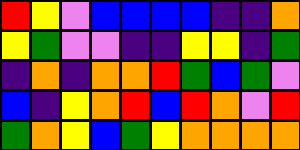[["red", "yellow", "violet", "blue", "blue", "blue", "blue", "indigo", "indigo", "orange"], ["yellow", "green", "violet", "violet", "indigo", "indigo", "yellow", "yellow", "indigo", "green"], ["indigo", "orange", "indigo", "orange", "orange", "red", "green", "blue", "green", "violet"], ["blue", "indigo", "yellow", "orange", "red", "blue", "red", "orange", "violet", "red"], ["green", "orange", "yellow", "blue", "green", "yellow", "orange", "orange", "orange", "orange"]]